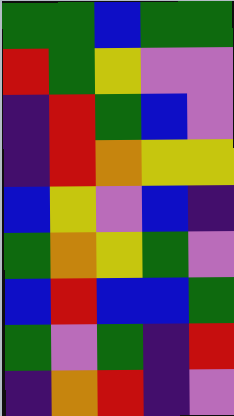[["green", "green", "blue", "green", "green"], ["red", "green", "yellow", "violet", "violet"], ["indigo", "red", "green", "blue", "violet"], ["indigo", "red", "orange", "yellow", "yellow"], ["blue", "yellow", "violet", "blue", "indigo"], ["green", "orange", "yellow", "green", "violet"], ["blue", "red", "blue", "blue", "green"], ["green", "violet", "green", "indigo", "red"], ["indigo", "orange", "red", "indigo", "violet"]]